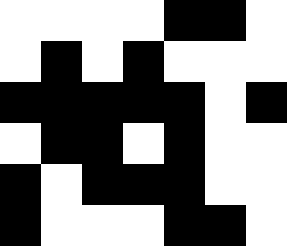[["white", "white", "white", "white", "black", "black", "white"], ["white", "black", "white", "black", "white", "white", "white"], ["black", "black", "black", "black", "black", "white", "black"], ["white", "black", "black", "white", "black", "white", "white"], ["black", "white", "black", "black", "black", "white", "white"], ["black", "white", "white", "white", "black", "black", "white"]]